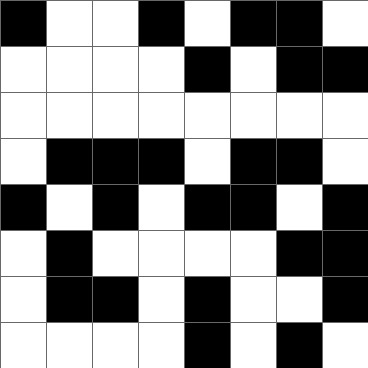[["black", "white", "white", "black", "white", "black", "black", "white"], ["white", "white", "white", "white", "black", "white", "black", "black"], ["white", "white", "white", "white", "white", "white", "white", "white"], ["white", "black", "black", "black", "white", "black", "black", "white"], ["black", "white", "black", "white", "black", "black", "white", "black"], ["white", "black", "white", "white", "white", "white", "black", "black"], ["white", "black", "black", "white", "black", "white", "white", "black"], ["white", "white", "white", "white", "black", "white", "black", "white"]]